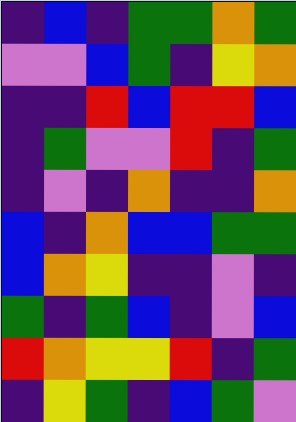[["indigo", "blue", "indigo", "green", "green", "orange", "green"], ["violet", "violet", "blue", "green", "indigo", "yellow", "orange"], ["indigo", "indigo", "red", "blue", "red", "red", "blue"], ["indigo", "green", "violet", "violet", "red", "indigo", "green"], ["indigo", "violet", "indigo", "orange", "indigo", "indigo", "orange"], ["blue", "indigo", "orange", "blue", "blue", "green", "green"], ["blue", "orange", "yellow", "indigo", "indigo", "violet", "indigo"], ["green", "indigo", "green", "blue", "indigo", "violet", "blue"], ["red", "orange", "yellow", "yellow", "red", "indigo", "green"], ["indigo", "yellow", "green", "indigo", "blue", "green", "violet"]]